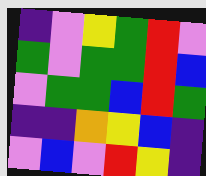[["indigo", "violet", "yellow", "green", "red", "violet"], ["green", "violet", "green", "green", "red", "blue"], ["violet", "green", "green", "blue", "red", "green"], ["indigo", "indigo", "orange", "yellow", "blue", "indigo"], ["violet", "blue", "violet", "red", "yellow", "indigo"]]